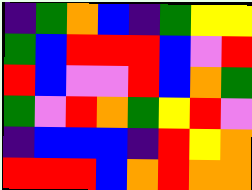[["indigo", "green", "orange", "blue", "indigo", "green", "yellow", "yellow"], ["green", "blue", "red", "red", "red", "blue", "violet", "red"], ["red", "blue", "violet", "violet", "red", "blue", "orange", "green"], ["green", "violet", "red", "orange", "green", "yellow", "red", "violet"], ["indigo", "blue", "blue", "blue", "indigo", "red", "yellow", "orange"], ["red", "red", "red", "blue", "orange", "red", "orange", "orange"]]